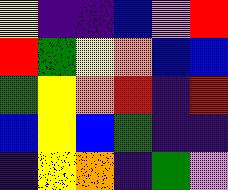[["yellow", "indigo", "indigo", "blue", "violet", "red"], ["red", "green", "yellow", "orange", "blue", "blue"], ["green", "yellow", "orange", "red", "indigo", "red"], ["blue", "yellow", "blue", "green", "indigo", "indigo"], ["indigo", "yellow", "orange", "indigo", "green", "violet"]]